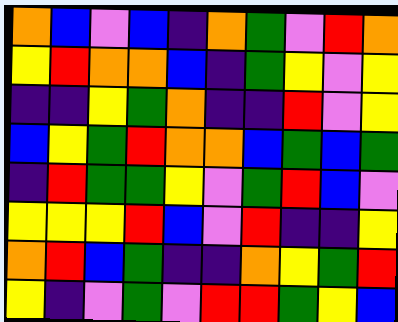[["orange", "blue", "violet", "blue", "indigo", "orange", "green", "violet", "red", "orange"], ["yellow", "red", "orange", "orange", "blue", "indigo", "green", "yellow", "violet", "yellow"], ["indigo", "indigo", "yellow", "green", "orange", "indigo", "indigo", "red", "violet", "yellow"], ["blue", "yellow", "green", "red", "orange", "orange", "blue", "green", "blue", "green"], ["indigo", "red", "green", "green", "yellow", "violet", "green", "red", "blue", "violet"], ["yellow", "yellow", "yellow", "red", "blue", "violet", "red", "indigo", "indigo", "yellow"], ["orange", "red", "blue", "green", "indigo", "indigo", "orange", "yellow", "green", "red"], ["yellow", "indigo", "violet", "green", "violet", "red", "red", "green", "yellow", "blue"]]